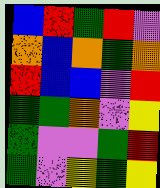[["blue", "red", "green", "red", "violet"], ["orange", "blue", "orange", "green", "orange"], ["red", "blue", "blue", "violet", "red"], ["green", "green", "orange", "violet", "yellow"], ["green", "violet", "violet", "green", "red"], ["green", "violet", "yellow", "green", "yellow"]]